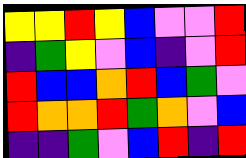[["yellow", "yellow", "red", "yellow", "blue", "violet", "violet", "red"], ["indigo", "green", "yellow", "violet", "blue", "indigo", "violet", "red"], ["red", "blue", "blue", "orange", "red", "blue", "green", "violet"], ["red", "orange", "orange", "red", "green", "orange", "violet", "blue"], ["indigo", "indigo", "green", "violet", "blue", "red", "indigo", "red"]]